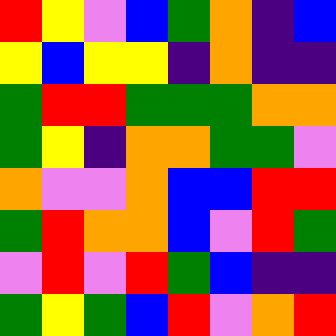[["red", "yellow", "violet", "blue", "green", "orange", "indigo", "blue"], ["yellow", "blue", "yellow", "yellow", "indigo", "orange", "indigo", "indigo"], ["green", "red", "red", "green", "green", "green", "orange", "orange"], ["green", "yellow", "indigo", "orange", "orange", "green", "green", "violet"], ["orange", "violet", "violet", "orange", "blue", "blue", "red", "red"], ["green", "red", "orange", "orange", "blue", "violet", "red", "green"], ["violet", "red", "violet", "red", "green", "blue", "indigo", "indigo"], ["green", "yellow", "green", "blue", "red", "violet", "orange", "red"]]